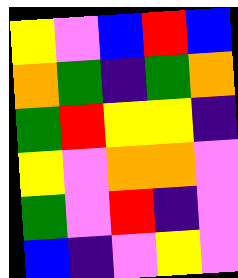[["yellow", "violet", "blue", "red", "blue"], ["orange", "green", "indigo", "green", "orange"], ["green", "red", "yellow", "yellow", "indigo"], ["yellow", "violet", "orange", "orange", "violet"], ["green", "violet", "red", "indigo", "violet"], ["blue", "indigo", "violet", "yellow", "violet"]]